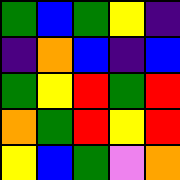[["green", "blue", "green", "yellow", "indigo"], ["indigo", "orange", "blue", "indigo", "blue"], ["green", "yellow", "red", "green", "red"], ["orange", "green", "red", "yellow", "red"], ["yellow", "blue", "green", "violet", "orange"]]